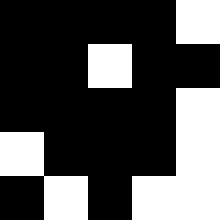[["black", "black", "black", "black", "white"], ["black", "black", "white", "black", "black"], ["black", "black", "black", "black", "white"], ["white", "black", "black", "black", "white"], ["black", "white", "black", "white", "white"]]